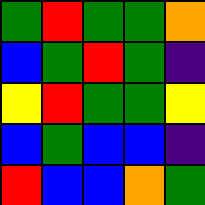[["green", "red", "green", "green", "orange"], ["blue", "green", "red", "green", "indigo"], ["yellow", "red", "green", "green", "yellow"], ["blue", "green", "blue", "blue", "indigo"], ["red", "blue", "blue", "orange", "green"]]